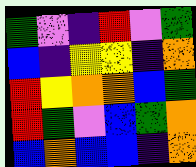[["green", "violet", "indigo", "red", "violet", "green"], ["blue", "indigo", "yellow", "yellow", "indigo", "orange"], ["red", "yellow", "orange", "orange", "blue", "green"], ["red", "green", "violet", "blue", "green", "orange"], ["blue", "orange", "blue", "blue", "indigo", "orange"]]